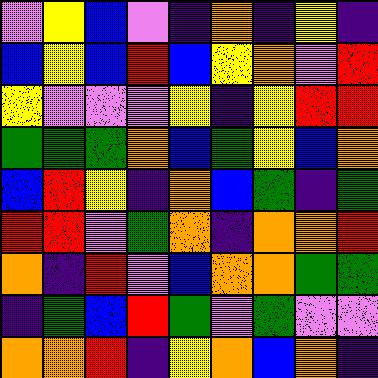[["violet", "yellow", "blue", "violet", "indigo", "orange", "indigo", "yellow", "indigo"], ["blue", "yellow", "blue", "red", "blue", "yellow", "orange", "violet", "red"], ["yellow", "violet", "violet", "violet", "yellow", "indigo", "yellow", "red", "red"], ["green", "green", "green", "orange", "blue", "green", "yellow", "blue", "orange"], ["blue", "red", "yellow", "indigo", "orange", "blue", "green", "indigo", "green"], ["red", "red", "violet", "green", "orange", "indigo", "orange", "orange", "red"], ["orange", "indigo", "red", "violet", "blue", "orange", "orange", "green", "green"], ["indigo", "green", "blue", "red", "green", "violet", "green", "violet", "violet"], ["orange", "orange", "red", "indigo", "yellow", "orange", "blue", "orange", "indigo"]]